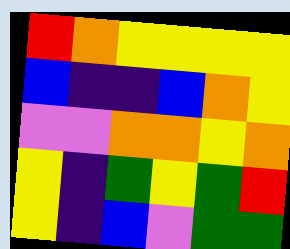[["red", "orange", "yellow", "yellow", "yellow", "yellow"], ["blue", "indigo", "indigo", "blue", "orange", "yellow"], ["violet", "violet", "orange", "orange", "yellow", "orange"], ["yellow", "indigo", "green", "yellow", "green", "red"], ["yellow", "indigo", "blue", "violet", "green", "green"]]